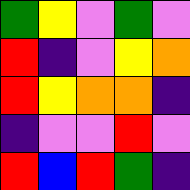[["green", "yellow", "violet", "green", "violet"], ["red", "indigo", "violet", "yellow", "orange"], ["red", "yellow", "orange", "orange", "indigo"], ["indigo", "violet", "violet", "red", "violet"], ["red", "blue", "red", "green", "indigo"]]